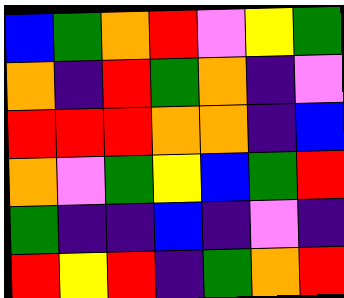[["blue", "green", "orange", "red", "violet", "yellow", "green"], ["orange", "indigo", "red", "green", "orange", "indigo", "violet"], ["red", "red", "red", "orange", "orange", "indigo", "blue"], ["orange", "violet", "green", "yellow", "blue", "green", "red"], ["green", "indigo", "indigo", "blue", "indigo", "violet", "indigo"], ["red", "yellow", "red", "indigo", "green", "orange", "red"]]